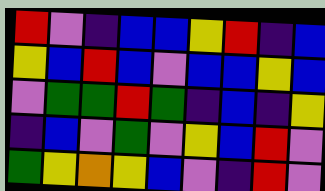[["red", "violet", "indigo", "blue", "blue", "yellow", "red", "indigo", "blue"], ["yellow", "blue", "red", "blue", "violet", "blue", "blue", "yellow", "blue"], ["violet", "green", "green", "red", "green", "indigo", "blue", "indigo", "yellow"], ["indigo", "blue", "violet", "green", "violet", "yellow", "blue", "red", "violet"], ["green", "yellow", "orange", "yellow", "blue", "violet", "indigo", "red", "violet"]]